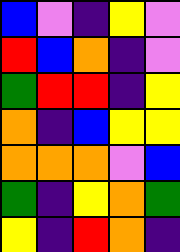[["blue", "violet", "indigo", "yellow", "violet"], ["red", "blue", "orange", "indigo", "violet"], ["green", "red", "red", "indigo", "yellow"], ["orange", "indigo", "blue", "yellow", "yellow"], ["orange", "orange", "orange", "violet", "blue"], ["green", "indigo", "yellow", "orange", "green"], ["yellow", "indigo", "red", "orange", "indigo"]]